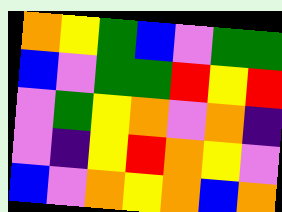[["orange", "yellow", "green", "blue", "violet", "green", "green"], ["blue", "violet", "green", "green", "red", "yellow", "red"], ["violet", "green", "yellow", "orange", "violet", "orange", "indigo"], ["violet", "indigo", "yellow", "red", "orange", "yellow", "violet"], ["blue", "violet", "orange", "yellow", "orange", "blue", "orange"]]